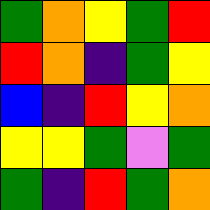[["green", "orange", "yellow", "green", "red"], ["red", "orange", "indigo", "green", "yellow"], ["blue", "indigo", "red", "yellow", "orange"], ["yellow", "yellow", "green", "violet", "green"], ["green", "indigo", "red", "green", "orange"]]